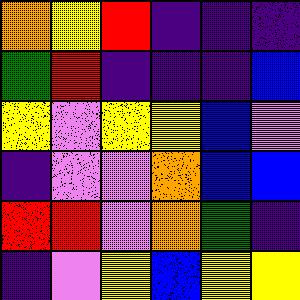[["orange", "yellow", "red", "indigo", "indigo", "indigo"], ["green", "red", "indigo", "indigo", "indigo", "blue"], ["yellow", "violet", "yellow", "yellow", "blue", "violet"], ["indigo", "violet", "violet", "orange", "blue", "blue"], ["red", "red", "violet", "orange", "green", "indigo"], ["indigo", "violet", "yellow", "blue", "yellow", "yellow"]]